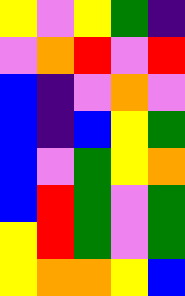[["yellow", "violet", "yellow", "green", "indigo"], ["violet", "orange", "red", "violet", "red"], ["blue", "indigo", "violet", "orange", "violet"], ["blue", "indigo", "blue", "yellow", "green"], ["blue", "violet", "green", "yellow", "orange"], ["blue", "red", "green", "violet", "green"], ["yellow", "red", "green", "violet", "green"], ["yellow", "orange", "orange", "yellow", "blue"]]